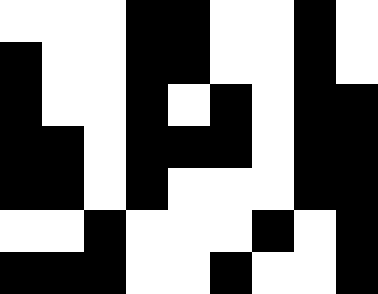[["white", "white", "white", "black", "black", "white", "white", "black", "white"], ["black", "white", "white", "black", "black", "white", "white", "black", "white"], ["black", "white", "white", "black", "white", "black", "white", "black", "black"], ["black", "black", "white", "black", "black", "black", "white", "black", "black"], ["black", "black", "white", "black", "white", "white", "white", "black", "black"], ["white", "white", "black", "white", "white", "white", "black", "white", "black"], ["black", "black", "black", "white", "white", "black", "white", "white", "black"]]